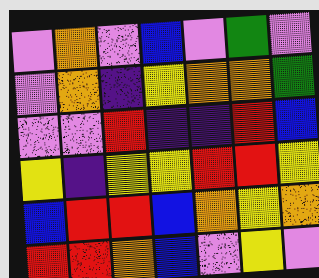[["violet", "orange", "violet", "blue", "violet", "green", "violet"], ["violet", "orange", "indigo", "yellow", "orange", "orange", "green"], ["violet", "violet", "red", "indigo", "indigo", "red", "blue"], ["yellow", "indigo", "yellow", "yellow", "red", "red", "yellow"], ["blue", "red", "red", "blue", "orange", "yellow", "orange"], ["red", "red", "orange", "blue", "violet", "yellow", "violet"]]